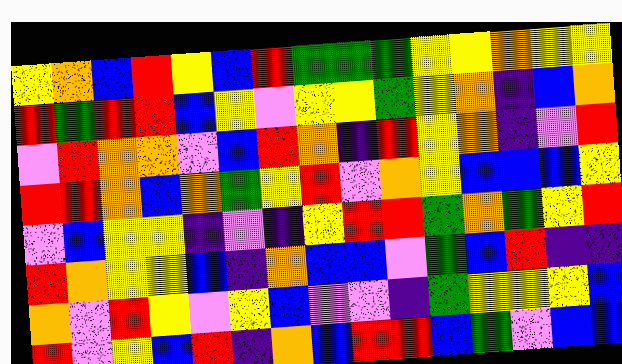[["yellow", "orange", "blue", "red", "yellow", "blue", "red", "green", "green", "green", "yellow", "yellow", "orange", "yellow", "yellow"], ["red", "green", "red", "red", "blue", "yellow", "violet", "yellow", "yellow", "green", "yellow", "orange", "indigo", "blue", "orange"], ["violet", "red", "orange", "orange", "violet", "blue", "red", "orange", "indigo", "red", "yellow", "orange", "indigo", "violet", "red"], ["red", "red", "orange", "blue", "orange", "green", "yellow", "red", "violet", "orange", "yellow", "blue", "blue", "blue", "yellow"], ["violet", "blue", "yellow", "yellow", "indigo", "violet", "indigo", "yellow", "red", "red", "green", "orange", "green", "yellow", "red"], ["red", "orange", "yellow", "yellow", "blue", "indigo", "orange", "blue", "blue", "violet", "green", "blue", "red", "indigo", "indigo"], ["orange", "violet", "red", "yellow", "violet", "yellow", "blue", "violet", "violet", "indigo", "green", "yellow", "yellow", "yellow", "blue"], ["red", "violet", "yellow", "blue", "red", "indigo", "orange", "blue", "red", "red", "blue", "green", "violet", "blue", "blue"]]